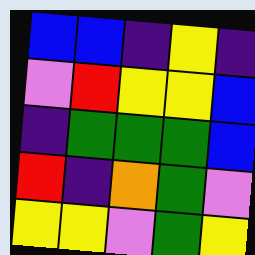[["blue", "blue", "indigo", "yellow", "indigo"], ["violet", "red", "yellow", "yellow", "blue"], ["indigo", "green", "green", "green", "blue"], ["red", "indigo", "orange", "green", "violet"], ["yellow", "yellow", "violet", "green", "yellow"]]